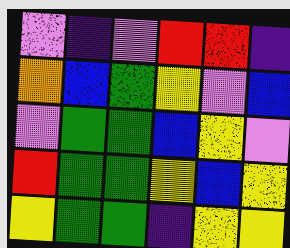[["violet", "indigo", "violet", "red", "red", "indigo"], ["orange", "blue", "green", "yellow", "violet", "blue"], ["violet", "green", "green", "blue", "yellow", "violet"], ["red", "green", "green", "yellow", "blue", "yellow"], ["yellow", "green", "green", "indigo", "yellow", "yellow"]]